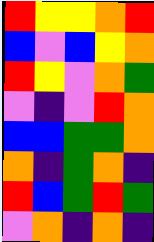[["red", "yellow", "yellow", "orange", "red"], ["blue", "violet", "blue", "yellow", "orange"], ["red", "yellow", "violet", "orange", "green"], ["violet", "indigo", "violet", "red", "orange"], ["blue", "blue", "green", "green", "orange"], ["orange", "indigo", "green", "orange", "indigo"], ["red", "blue", "green", "red", "green"], ["violet", "orange", "indigo", "orange", "indigo"]]